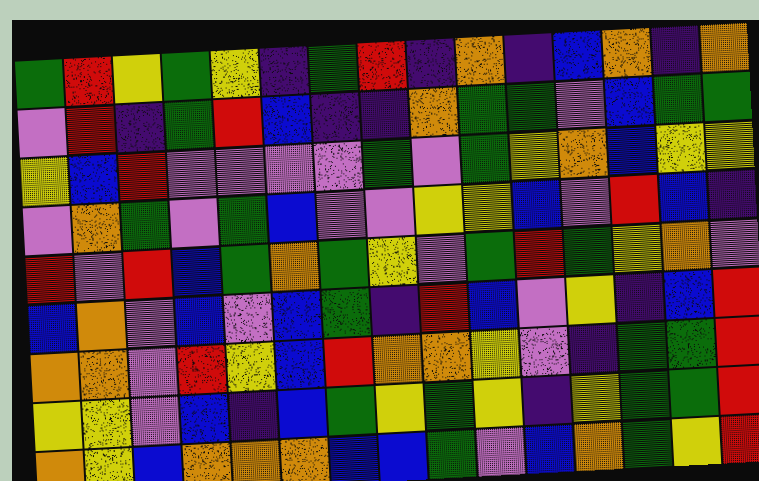[["green", "red", "yellow", "green", "yellow", "indigo", "green", "red", "indigo", "orange", "indigo", "blue", "orange", "indigo", "orange"], ["violet", "red", "indigo", "green", "red", "blue", "indigo", "indigo", "orange", "green", "green", "violet", "blue", "green", "green"], ["yellow", "blue", "red", "violet", "violet", "violet", "violet", "green", "violet", "green", "yellow", "orange", "blue", "yellow", "yellow"], ["violet", "orange", "green", "violet", "green", "blue", "violet", "violet", "yellow", "yellow", "blue", "violet", "red", "blue", "indigo"], ["red", "violet", "red", "blue", "green", "orange", "green", "yellow", "violet", "green", "red", "green", "yellow", "orange", "violet"], ["blue", "orange", "violet", "blue", "violet", "blue", "green", "indigo", "red", "blue", "violet", "yellow", "indigo", "blue", "red"], ["orange", "orange", "violet", "red", "yellow", "blue", "red", "orange", "orange", "yellow", "violet", "indigo", "green", "green", "red"], ["yellow", "yellow", "violet", "blue", "indigo", "blue", "green", "yellow", "green", "yellow", "indigo", "yellow", "green", "green", "red"], ["orange", "yellow", "blue", "orange", "orange", "orange", "blue", "blue", "green", "violet", "blue", "orange", "green", "yellow", "red"]]